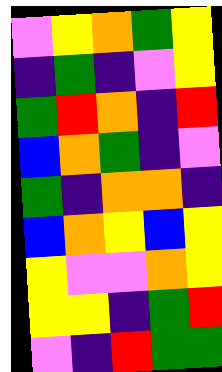[["violet", "yellow", "orange", "green", "yellow"], ["indigo", "green", "indigo", "violet", "yellow"], ["green", "red", "orange", "indigo", "red"], ["blue", "orange", "green", "indigo", "violet"], ["green", "indigo", "orange", "orange", "indigo"], ["blue", "orange", "yellow", "blue", "yellow"], ["yellow", "violet", "violet", "orange", "yellow"], ["yellow", "yellow", "indigo", "green", "red"], ["violet", "indigo", "red", "green", "green"]]